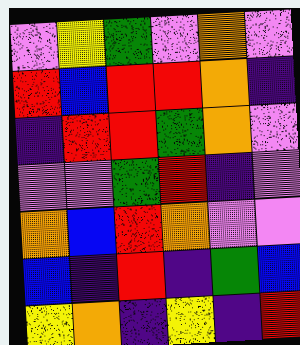[["violet", "yellow", "green", "violet", "orange", "violet"], ["red", "blue", "red", "red", "orange", "indigo"], ["indigo", "red", "red", "green", "orange", "violet"], ["violet", "violet", "green", "red", "indigo", "violet"], ["orange", "blue", "red", "orange", "violet", "violet"], ["blue", "indigo", "red", "indigo", "green", "blue"], ["yellow", "orange", "indigo", "yellow", "indigo", "red"]]